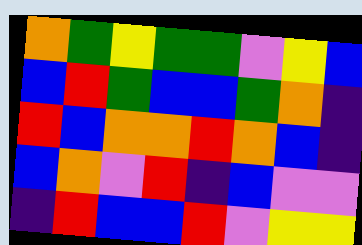[["orange", "green", "yellow", "green", "green", "violet", "yellow", "blue"], ["blue", "red", "green", "blue", "blue", "green", "orange", "indigo"], ["red", "blue", "orange", "orange", "red", "orange", "blue", "indigo"], ["blue", "orange", "violet", "red", "indigo", "blue", "violet", "violet"], ["indigo", "red", "blue", "blue", "red", "violet", "yellow", "yellow"]]